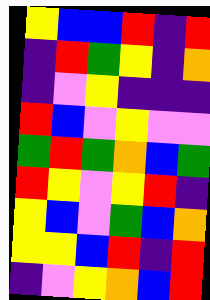[["yellow", "blue", "blue", "red", "indigo", "red"], ["indigo", "red", "green", "yellow", "indigo", "orange"], ["indigo", "violet", "yellow", "indigo", "indigo", "indigo"], ["red", "blue", "violet", "yellow", "violet", "violet"], ["green", "red", "green", "orange", "blue", "green"], ["red", "yellow", "violet", "yellow", "red", "indigo"], ["yellow", "blue", "violet", "green", "blue", "orange"], ["yellow", "yellow", "blue", "red", "indigo", "red"], ["indigo", "violet", "yellow", "orange", "blue", "red"]]